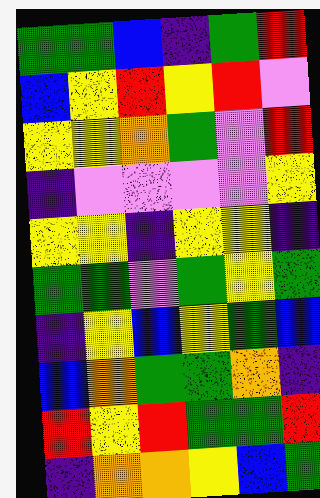[["green", "green", "blue", "indigo", "green", "red"], ["blue", "yellow", "red", "yellow", "red", "violet"], ["yellow", "yellow", "orange", "green", "violet", "red"], ["indigo", "violet", "violet", "violet", "violet", "yellow"], ["yellow", "yellow", "indigo", "yellow", "yellow", "indigo"], ["green", "green", "violet", "green", "yellow", "green"], ["indigo", "yellow", "blue", "yellow", "green", "blue"], ["blue", "orange", "green", "green", "orange", "indigo"], ["red", "yellow", "red", "green", "green", "red"], ["indigo", "orange", "orange", "yellow", "blue", "green"]]